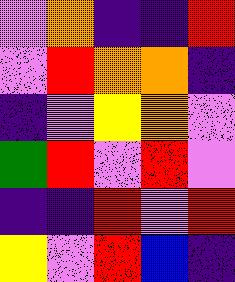[["violet", "orange", "indigo", "indigo", "red"], ["violet", "red", "orange", "orange", "indigo"], ["indigo", "violet", "yellow", "orange", "violet"], ["green", "red", "violet", "red", "violet"], ["indigo", "indigo", "red", "violet", "red"], ["yellow", "violet", "red", "blue", "indigo"]]